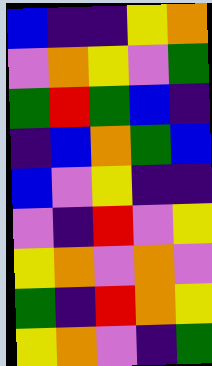[["blue", "indigo", "indigo", "yellow", "orange"], ["violet", "orange", "yellow", "violet", "green"], ["green", "red", "green", "blue", "indigo"], ["indigo", "blue", "orange", "green", "blue"], ["blue", "violet", "yellow", "indigo", "indigo"], ["violet", "indigo", "red", "violet", "yellow"], ["yellow", "orange", "violet", "orange", "violet"], ["green", "indigo", "red", "orange", "yellow"], ["yellow", "orange", "violet", "indigo", "green"]]